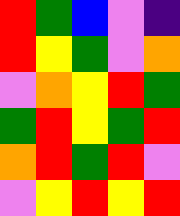[["red", "green", "blue", "violet", "indigo"], ["red", "yellow", "green", "violet", "orange"], ["violet", "orange", "yellow", "red", "green"], ["green", "red", "yellow", "green", "red"], ["orange", "red", "green", "red", "violet"], ["violet", "yellow", "red", "yellow", "red"]]